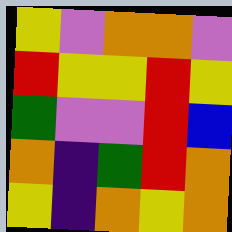[["yellow", "violet", "orange", "orange", "violet"], ["red", "yellow", "yellow", "red", "yellow"], ["green", "violet", "violet", "red", "blue"], ["orange", "indigo", "green", "red", "orange"], ["yellow", "indigo", "orange", "yellow", "orange"]]